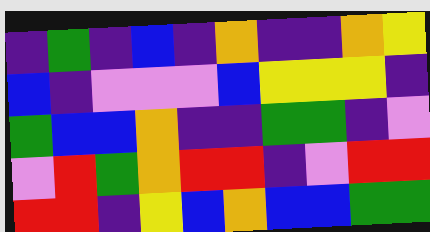[["indigo", "green", "indigo", "blue", "indigo", "orange", "indigo", "indigo", "orange", "yellow"], ["blue", "indigo", "violet", "violet", "violet", "blue", "yellow", "yellow", "yellow", "indigo"], ["green", "blue", "blue", "orange", "indigo", "indigo", "green", "green", "indigo", "violet"], ["violet", "red", "green", "orange", "red", "red", "indigo", "violet", "red", "red"], ["red", "red", "indigo", "yellow", "blue", "orange", "blue", "blue", "green", "green"]]